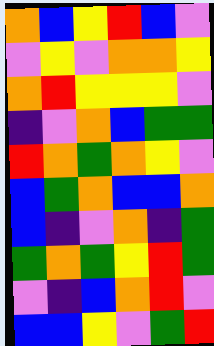[["orange", "blue", "yellow", "red", "blue", "violet"], ["violet", "yellow", "violet", "orange", "orange", "yellow"], ["orange", "red", "yellow", "yellow", "yellow", "violet"], ["indigo", "violet", "orange", "blue", "green", "green"], ["red", "orange", "green", "orange", "yellow", "violet"], ["blue", "green", "orange", "blue", "blue", "orange"], ["blue", "indigo", "violet", "orange", "indigo", "green"], ["green", "orange", "green", "yellow", "red", "green"], ["violet", "indigo", "blue", "orange", "red", "violet"], ["blue", "blue", "yellow", "violet", "green", "red"]]